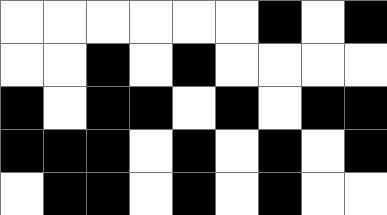[["white", "white", "white", "white", "white", "white", "black", "white", "black"], ["white", "white", "black", "white", "black", "white", "white", "white", "white"], ["black", "white", "black", "black", "white", "black", "white", "black", "black"], ["black", "black", "black", "white", "black", "white", "black", "white", "black"], ["white", "black", "black", "white", "black", "white", "black", "white", "white"]]